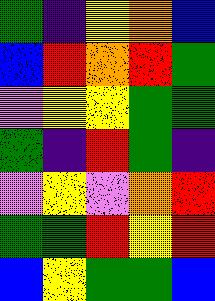[["green", "indigo", "yellow", "orange", "blue"], ["blue", "red", "orange", "red", "green"], ["violet", "yellow", "yellow", "green", "green"], ["green", "indigo", "red", "green", "indigo"], ["violet", "yellow", "violet", "orange", "red"], ["green", "green", "red", "yellow", "red"], ["blue", "yellow", "green", "green", "blue"]]